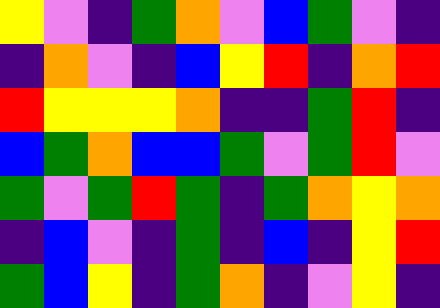[["yellow", "violet", "indigo", "green", "orange", "violet", "blue", "green", "violet", "indigo"], ["indigo", "orange", "violet", "indigo", "blue", "yellow", "red", "indigo", "orange", "red"], ["red", "yellow", "yellow", "yellow", "orange", "indigo", "indigo", "green", "red", "indigo"], ["blue", "green", "orange", "blue", "blue", "green", "violet", "green", "red", "violet"], ["green", "violet", "green", "red", "green", "indigo", "green", "orange", "yellow", "orange"], ["indigo", "blue", "violet", "indigo", "green", "indigo", "blue", "indigo", "yellow", "red"], ["green", "blue", "yellow", "indigo", "green", "orange", "indigo", "violet", "yellow", "indigo"]]